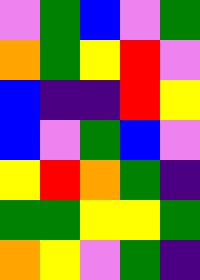[["violet", "green", "blue", "violet", "green"], ["orange", "green", "yellow", "red", "violet"], ["blue", "indigo", "indigo", "red", "yellow"], ["blue", "violet", "green", "blue", "violet"], ["yellow", "red", "orange", "green", "indigo"], ["green", "green", "yellow", "yellow", "green"], ["orange", "yellow", "violet", "green", "indigo"]]